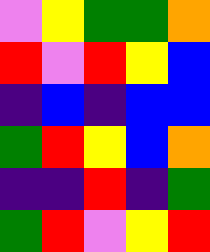[["violet", "yellow", "green", "green", "orange"], ["red", "violet", "red", "yellow", "blue"], ["indigo", "blue", "indigo", "blue", "blue"], ["green", "red", "yellow", "blue", "orange"], ["indigo", "indigo", "red", "indigo", "green"], ["green", "red", "violet", "yellow", "red"]]